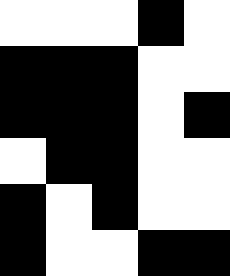[["white", "white", "white", "black", "white"], ["black", "black", "black", "white", "white"], ["black", "black", "black", "white", "black"], ["white", "black", "black", "white", "white"], ["black", "white", "black", "white", "white"], ["black", "white", "white", "black", "black"]]